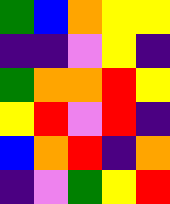[["green", "blue", "orange", "yellow", "yellow"], ["indigo", "indigo", "violet", "yellow", "indigo"], ["green", "orange", "orange", "red", "yellow"], ["yellow", "red", "violet", "red", "indigo"], ["blue", "orange", "red", "indigo", "orange"], ["indigo", "violet", "green", "yellow", "red"]]